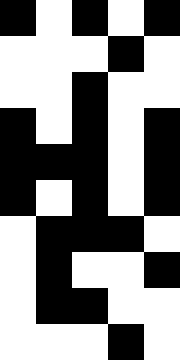[["black", "white", "black", "white", "black"], ["white", "white", "white", "black", "white"], ["white", "white", "black", "white", "white"], ["black", "white", "black", "white", "black"], ["black", "black", "black", "white", "black"], ["black", "white", "black", "white", "black"], ["white", "black", "black", "black", "white"], ["white", "black", "white", "white", "black"], ["white", "black", "black", "white", "white"], ["white", "white", "white", "black", "white"]]